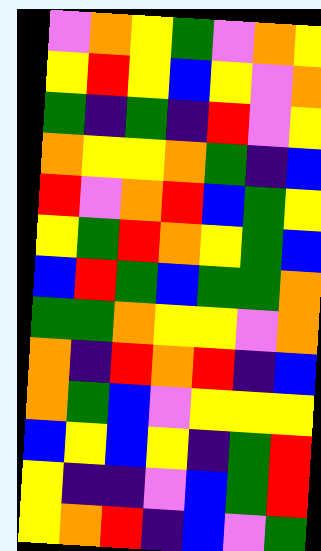[["violet", "orange", "yellow", "green", "violet", "orange", "yellow"], ["yellow", "red", "yellow", "blue", "yellow", "violet", "orange"], ["green", "indigo", "green", "indigo", "red", "violet", "yellow"], ["orange", "yellow", "yellow", "orange", "green", "indigo", "blue"], ["red", "violet", "orange", "red", "blue", "green", "yellow"], ["yellow", "green", "red", "orange", "yellow", "green", "blue"], ["blue", "red", "green", "blue", "green", "green", "orange"], ["green", "green", "orange", "yellow", "yellow", "violet", "orange"], ["orange", "indigo", "red", "orange", "red", "indigo", "blue"], ["orange", "green", "blue", "violet", "yellow", "yellow", "yellow"], ["blue", "yellow", "blue", "yellow", "indigo", "green", "red"], ["yellow", "indigo", "indigo", "violet", "blue", "green", "red"], ["yellow", "orange", "red", "indigo", "blue", "violet", "green"]]